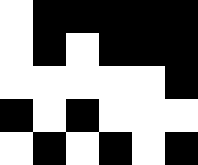[["white", "black", "black", "black", "black", "black"], ["white", "black", "white", "black", "black", "black"], ["white", "white", "white", "white", "white", "black"], ["black", "white", "black", "white", "white", "white"], ["white", "black", "white", "black", "white", "black"]]